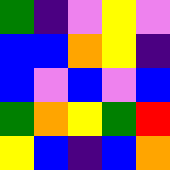[["green", "indigo", "violet", "yellow", "violet"], ["blue", "blue", "orange", "yellow", "indigo"], ["blue", "violet", "blue", "violet", "blue"], ["green", "orange", "yellow", "green", "red"], ["yellow", "blue", "indigo", "blue", "orange"]]